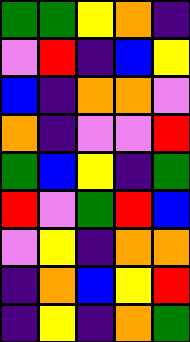[["green", "green", "yellow", "orange", "indigo"], ["violet", "red", "indigo", "blue", "yellow"], ["blue", "indigo", "orange", "orange", "violet"], ["orange", "indigo", "violet", "violet", "red"], ["green", "blue", "yellow", "indigo", "green"], ["red", "violet", "green", "red", "blue"], ["violet", "yellow", "indigo", "orange", "orange"], ["indigo", "orange", "blue", "yellow", "red"], ["indigo", "yellow", "indigo", "orange", "green"]]